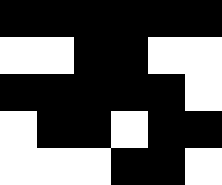[["black", "black", "black", "black", "black", "black"], ["white", "white", "black", "black", "white", "white"], ["black", "black", "black", "black", "black", "white"], ["white", "black", "black", "white", "black", "black"], ["white", "white", "white", "black", "black", "white"]]